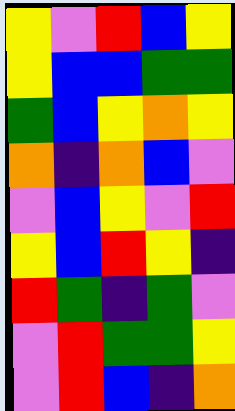[["yellow", "violet", "red", "blue", "yellow"], ["yellow", "blue", "blue", "green", "green"], ["green", "blue", "yellow", "orange", "yellow"], ["orange", "indigo", "orange", "blue", "violet"], ["violet", "blue", "yellow", "violet", "red"], ["yellow", "blue", "red", "yellow", "indigo"], ["red", "green", "indigo", "green", "violet"], ["violet", "red", "green", "green", "yellow"], ["violet", "red", "blue", "indigo", "orange"]]